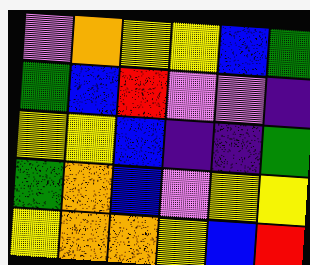[["violet", "orange", "yellow", "yellow", "blue", "green"], ["green", "blue", "red", "violet", "violet", "indigo"], ["yellow", "yellow", "blue", "indigo", "indigo", "green"], ["green", "orange", "blue", "violet", "yellow", "yellow"], ["yellow", "orange", "orange", "yellow", "blue", "red"]]